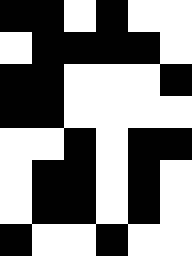[["black", "black", "white", "black", "white", "white"], ["white", "black", "black", "black", "black", "white"], ["black", "black", "white", "white", "white", "black"], ["black", "black", "white", "white", "white", "white"], ["white", "white", "black", "white", "black", "black"], ["white", "black", "black", "white", "black", "white"], ["white", "black", "black", "white", "black", "white"], ["black", "white", "white", "black", "white", "white"]]